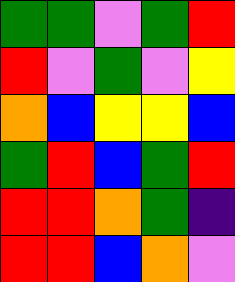[["green", "green", "violet", "green", "red"], ["red", "violet", "green", "violet", "yellow"], ["orange", "blue", "yellow", "yellow", "blue"], ["green", "red", "blue", "green", "red"], ["red", "red", "orange", "green", "indigo"], ["red", "red", "blue", "orange", "violet"]]